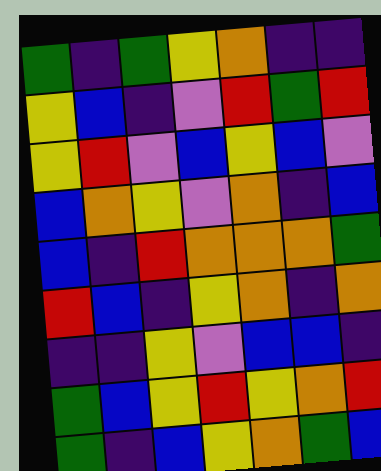[["green", "indigo", "green", "yellow", "orange", "indigo", "indigo"], ["yellow", "blue", "indigo", "violet", "red", "green", "red"], ["yellow", "red", "violet", "blue", "yellow", "blue", "violet"], ["blue", "orange", "yellow", "violet", "orange", "indigo", "blue"], ["blue", "indigo", "red", "orange", "orange", "orange", "green"], ["red", "blue", "indigo", "yellow", "orange", "indigo", "orange"], ["indigo", "indigo", "yellow", "violet", "blue", "blue", "indigo"], ["green", "blue", "yellow", "red", "yellow", "orange", "red"], ["green", "indigo", "blue", "yellow", "orange", "green", "blue"]]